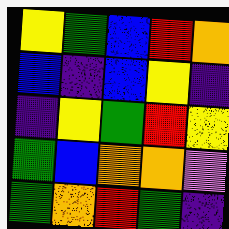[["yellow", "green", "blue", "red", "orange"], ["blue", "indigo", "blue", "yellow", "indigo"], ["indigo", "yellow", "green", "red", "yellow"], ["green", "blue", "orange", "orange", "violet"], ["green", "orange", "red", "green", "indigo"]]